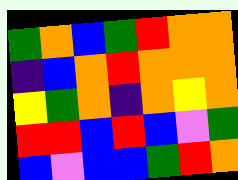[["green", "orange", "blue", "green", "red", "orange", "orange"], ["indigo", "blue", "orange", "red", "orange", "orange", "orange"], ["yellow", "green", "orange", "indigo", "orange", "yellow", "orange"], ["red", "red", "blue", "red", "blue", "violet", "green"], ["blue", "violet", "blue", "blue", "green", "red", "orange"]]